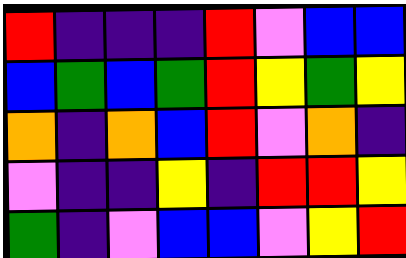[["red", "indigo", "indigo", "indigo", "red", "violet", "blue", "blue"], ["blue", "green", "blue", "green", "red", "yellow", "green", "yellow"], ["orange", "indigo", "orange", "blue", "red", "violet", "orange", "indigo"], ["violet", "indigo", "indigo", "yellow", "indigo", "red", "red", "yellow"], ["green", "indigo", "violet", "blue", "blue", "violet", "yellow", "red"]]